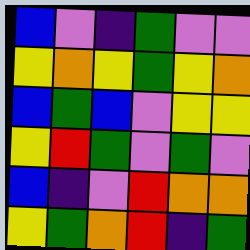[["blue", "violet", "indigo", "green", "violet", "violet"], ["yellow", "orange", "yellow", "green", "yellow", "orange"], ["blue", "green", "blue", "violet", "yellow", "yellow"], ["yellow", "red", "green", "violet", "green", "violet"], ["blue", "indigo", "violet", "red", "orange", "orange"], ["yellow", "green", "orange", "red", "indigo", "green"]]